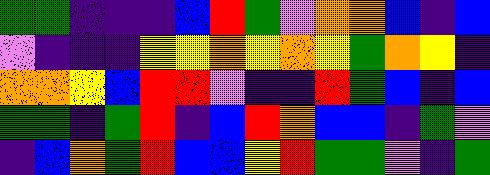[["green", "green", "indigo", "indigo", "indigo", "blue", "red", "green", "violet", "orange", "orange", "blue", "indigo", "blue"], ["violet", "indigo", "indigo", "indigo", "yellow", "yellow", "orange", "yellow", "orange", "yellow", "green", "orange", "yellow", "indigo"], ["orange", "orange", "yellow", "blue", "red", "red", "violet", "indigo", "indigo", "red", "green", "blue", "indigo", "blue"], ["green", "green", "indigo", "green", "red", "indigo", "blue", "red", "orange", "blue", "blue", "indigo", "green", "violet"], ["indigo", "blue", "orange", "green", "red", "blue", "blue", "yellow", "red", "green", "green", "violet", "indigo", "green"]]